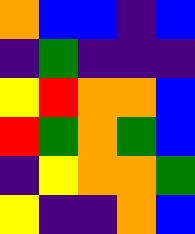[["orange", "blue", "blue", "indigo", "blue"], ["indigo", "green", "indigo", "indigo", "indigo"], ["yellow", "red", "orange", "orange", "blue"], ["red", "green", "orange", "green", "blue"], ["indigo", "yellow", "orange", "orange", "green"], ["yellow", "indigo", "indigo", "orange", "blue"]]